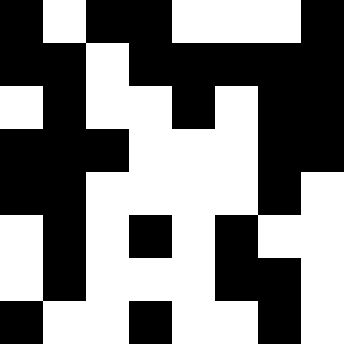[["black", "white", "black", "black", "white", "white", "white", "black"], ["black", "black", "white", "black", "black", "black", "black", "black"], ["white", "black", "white", "white", "black", "white", "black", "black"], ["black", "black", "black", "white", "white", "white", "black", "black"], ["black", "black", "white", "white", "white", "white", "black", "white"], ["white", "black", "white", "black", "white", "black", "white", "white"], ["white", "black", "white", "white", "white", "black", "black", "white"], ["black", "white", "white", "black", "white", "white", "black", "white"]]